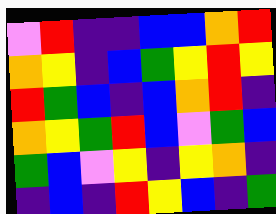[["violet", "red", "indigo", "indigo", "blue", "blue", "orange", "red"], ["orange", "yellow", "indigo", "blue", "green", "yellow", "red", "yellow"], ["red", "green", "blue", "indigo", "blue", "orange", "red", "indigo"], ["orange", "yellow", "green", "red", "blue", "violet", "green", "blue"], ["green", "blue", "violet", "yellow", "indigo", "yellow", "orange", "indigo"], ["indigo", "blue", "indigo", "red", "yellow", "blue", "indigo", "green"]]